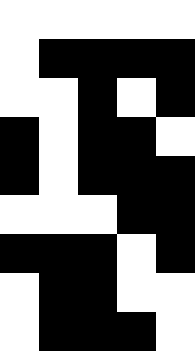[["white", "white", "white", "white", "white"], ["white", "black", "black", "black", "black"], ["white", "white", "black", "white", "black"], ["black", "white", "black", "black", "white"], ["black", "white", "black", "black", "black"], ["white", "white", "white", "black", "black"], ["black", "black", "black", "white", "black"], ["white", "black", "black", "white", "white"], ["white", "black", "black", "black", "white"]]